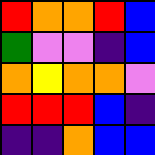[["red", "orange", "orange", "red", "blue"], ["green", "violet", "violet", "indigo", "blue"], ["orange", "yellow", "orange", "orange", "violet"], ["red", "red", "red", "blue", "indigo"], ["indigo", "indigo", "orange", "blue", "blue"]]